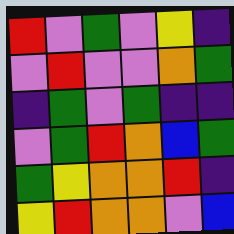[["red", "violet", "green", "violet", "yellow", "indigo"], ["violet", "red", "violet", "violet", "orange", "green"], ["indigo", "green", "violet", "green", "indigo", "indigo"], ["violet", "green", "red", "orange", "blue", "green"], ["green", "yellow", "orange", "orange", "red", "indigo"], ["yellow", "red", "orange", "orange", "violet", "blue"]]